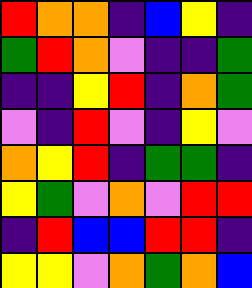[["red", "orange", "orange", "indigo", "blue", "yellow", "indigo"], ["green", "red", "orange", "violet", "indigo", "indigo", "green"], ["indigo", "indigo", "yellow", "red", "indigo", "orange", "green"], ["violet", "indigo", "red", "violet", "indigo", "yellow", "violet"], ["orange", "yellow", "red", "indigo", "green", "green", "indigo"], ["yellow", "green", "violet", "orange", "violet", "red", "red"], ["indigo", "red", "blue", "blue", "red", "red", "indigo"], ["yellow", "yellow", "violet", "orange", "green", "orange", "blue"]]